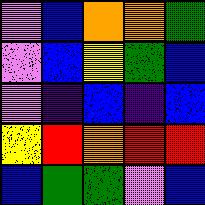[["violet", "blue", "orange", "orange", "green"], ["violet", "blue", "yellow", "green", "blue"], ["violet", "indigo", "blue", "indigo", "blue"], ["yellow", "red", "orange", "red", "red"], ["blue", "green", "green", "violet", "blue"]]